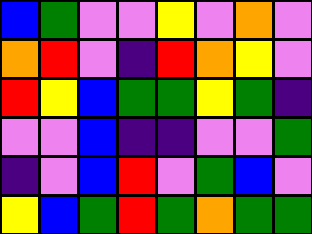[["blue", "green", "violet", "violet", "yellow", "violet", "orange", "violet"], ["orange", "red", "violet", "indigo", "red", "orange", "yellow", "violet"], ["red", "yellow", "blue", "green", "green", "yellow", "green", "indigo"], ["violet", "violet", "blue", "indigo", "indigo", "violet", "violet", "green"], ["indigo", "violet", "blue", "red", "violet", "green", "blue", "violet"], ["yellow", "blue", "green", "red", "green", "orange", "green", "green"]]